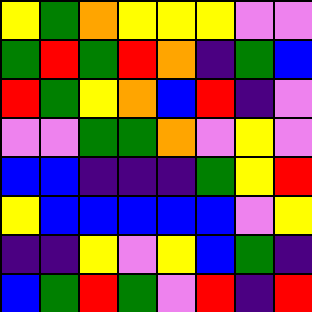[["yellow", "green", "orange", "yellow", "yellow", "yellow", "violet", "violet"], ["green", "red", "green", "red", "orange", "indigo", "green", "blue"], ["red", "green", "yellow", "orange", "blue", "red", "indigo", "violet"], ["violet", "violet", "green", "green", "orange", "violet", "yellow", "violet"], ["blue", "blue", "indigo", "indigo", "indigo", "green", "yellow", "red"], ["yellow", "blue", "blue", "blue", "blue", "blue", "violet", "yellow"], ["indigo", "indigo", "yellow", "violet", "yellow", "blue", "green", "indigo"], ["blue", "green", "red", "green", "violet", "red", "indigo", "red"]]